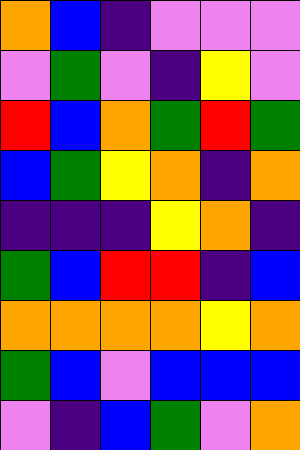[["orange", "blue", "indigo", "violet", "violet", "violet"], ["violet", "green", "violet", "indigo", "yellow", "violet"], ["red", "blue", "orange", "green", "red", "green"], ["blue", "green", "yellow", "orange", "indigo", "orange"], ["indigo", "indigo", "indigo", "yellow", "orange", "indigo"], ["green", "blue", "red", "red", "indigo", "blue"], ["orange", "orange", "orange", "orange", "yellow", "orange"], ["green", "blue", "violet", "blue", "blue", "blue"], ["violet", "indigo", "blue", "green", "violet", "orange"]]